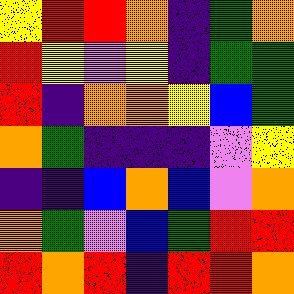[["yellow", "red", "red", "orange", "indigo", "green", "orange"], ["red", "yellow", "violet", "yellow", "indigo", "green", "green"], ["red", "indigo", "orange", "orange", "yellow", "blue", "green"], ["orange", "green", "indigo", "indigo", "indigo", "violet", "yellow"], ["indigo", "indigo", "blue", "orange", "blue", "violet", "orange"], ["orange", "green", "violet", "blue", "green", "red", "red"], ["red", "orange", "red", "indigo", "red", "red", "orange"]]